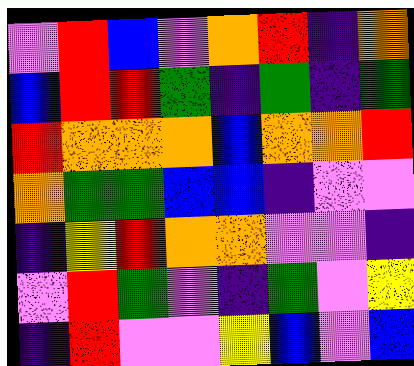[["violet", "red", "blue", "violet", "orange", "red", "indigo", "orange"], ["blue", "red", "red", "green", "indigo", "green", "indigo", "green"], ["red", "orange", "orange", "orange", "blue", "orange", "orange", "red"], ["orange", "green", "green", "blue", "blue", "indigo", "violet", "violet"], ["indigo", "yellow", "red", "orange", "orange", "violet", "violet", "indigo"], ["violet", "red", "green", "violet", "indigo", "green", "violet", "yellow"], ["indigo", "red", "violet", "violet", "yellow", "blue", "violet", "blue"]]